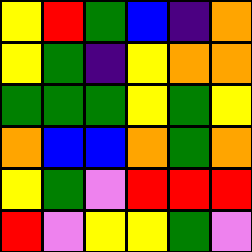[["yellow", "red", "green", "blue", "indigo", "orange"], ["yellow", "green", "indigo", "yellow", "orange", "orange"], ["green", "green", "green", "yellow", "green", "yellow"], ["orange", "blue", "blue", "orange", "green", "orange"], ["yellow", "green", "violet", "red", "red", "red"], ["red", "violet", "yellow", "yellow", "green", "violet"]]